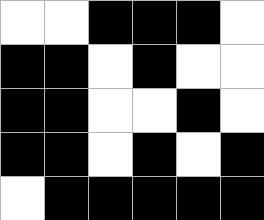[["white", "white", "black", "black", "black", "white"], ["black", "black", "white", "black", "white", "white"], ["black", "black", "white", "white", "black", "white"], ["black", "black", "white", "black", "white", "black"], ["white", "black", "black", "black", "black", "black"]]